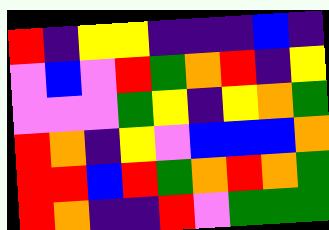[["red", "indigo", "yellow", "yellow", "indigo", "indigo", "indigo", "blue", "indigo"], ["violet", "blue", "violet", "red", "green", "orange", "red", "indigo", "yellow"], ["violet", "violet", "violet", "green", "yellow", "indigo", "yellow", "orange", "green"], ["red", "orange", "indigo", "yellow", "violet", "blue", "blue", "blue", "orange"], ["red", "red", "blue", "red", "green", "orange", "red", "orange", "green"], ["red", "orange", "indigo", "indigo", "red", "violet", "green", "green", "green"]]